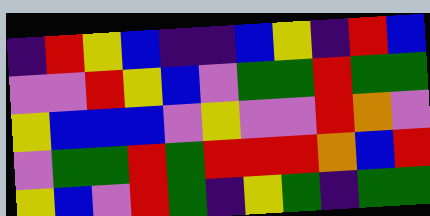[["indigo", "red", "yellow", "blue", "indigo", "indigo", "blue", "yellow", "indigo", "red", "blue"], ["violet", "violet", "red", "yellow", "blue", "violet", "green", "green", "red", "green", "green"], ["yellow", "blue", "blue", "blue", "violet", "yellow", "violet", "violet", "red", "orange", "violet"], ["violet", "green", "green", "red", "green", "red", "red", "red", "orange", "blue", "red"], ["yellow", "blue", "violet", "red", "green", "indigo", "yellow", "green", "indigo", "green", "green"]]